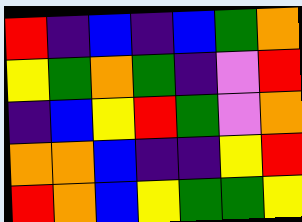[["red", "indigo", "blue", "indigo", "blue", "green", "orange"], ["yellow", "green", "orange", "green", "indigo", "violet", "red"], ["indigo", "blue", "yellow", "red", "green", "violet", "orange"], ["orange", "orange", "blue", "indigo", "indigo", "yellow", "red"], ["red", "orange", "blue", "yellow", "green", "green", "yellow"]]